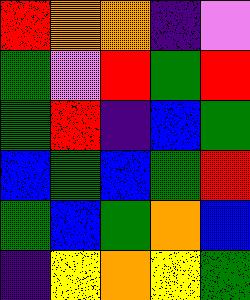[["red", "orange", "orange", "indigo", "violet"], ["green", "violet", "red", "green", "red"], ["green", "red", "indigo", "blue", "green"], ["blue", "green", "blue", "green", "red"], ["green", "blue", "green", "orange", "blue"], ["indigo", "yellow", "orange", "yellow", "green"]]